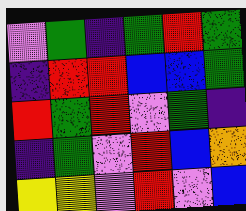[["violet", "green", "indigo", "green", "red", "green"], ["indigo", "red", "red", "blue", "blue", "green"], ["red", "green", "red", "violet", "green", "indigo"], ["indigo", "green", "violet", "red", "blue", "orange"], ["yellow", "yellow", "violet", "red", "violet", "blue"]]